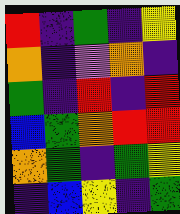[["red", "indigo", "green", "indigo", "yellow"], ["orange", "indigo", "violet", "orange", "indigo"], ["green", "indigo", "red", "indigo", "red"], ["blue", "green", "orange", "red", "red"], ["orange", "green", "indigo", "green", "yellow"], ["indigo", "blue", "yellow", "indigo", "green"]]